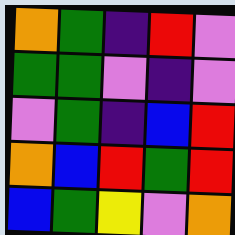[["orange", "green", "indigo", "red", "violet"], ["green", "green", "violet", "indigo", "violet"], ["violet", "green", "indigo", "blue", "red"], ["orange", "blue", "red", "green", "red"], ["blue", "green", "yellow", "violet", "orange"]]